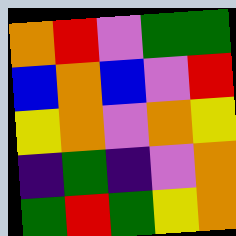[["orange", "red", "violet", "green", "green"], ["blue", "orange", "blue", "violet", "red"], ["yellow", "orange", "violet", "orange", "yellow"], ["indigo", "green", "indigo", "violet", "orange"], ["green", "red", "green", "yellow", "orange"]]